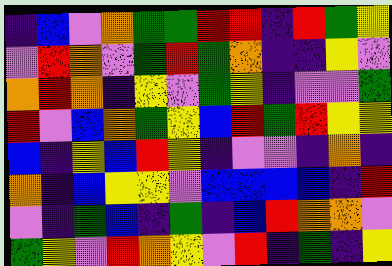[["indigo", "blue", "violet", "orange", "green", "green", "red", "red", "indigo", "red", "green", "yellow"], ["violet", "red", "orange", "violet", "green", "red", "green", "orange", "indigo", "indigo", "yellow", "violet"], ["orange", "red", "orange", "indigo", "yellow", "violet", "green", "yellow", "indigo", "violet", "violet", "green"], ["red", "violet", "blue", "orange", "green", "yellow", "blue", "red", "green", "red", "yellow", "yellow"], ["blue", "indigo", "yellow", "blue", "red", "yellow", "indigo", "violet", "violet", "indigo", "orange", "indigo"], ["orange", "indigo", "blue", "yellow", "yellow", "violet", "blue", "blue", "blue", "blue", "indigo", "red"], ["violet", "indigo", "green", "blue", "indigo", "green", "indigo", "blue", "red", "orange", "orange", "violet"], ["green", "yellow", "violet", "red", "orange", "yellow", "violet", "red", "indigo", "green", "indigo", "yellow"]]